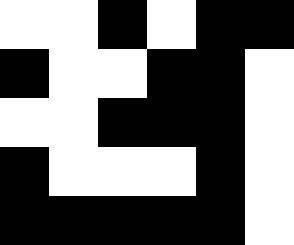[["white", "white", "black", "white", "black", "black"], ["black", "white", "white", "black", "black", "white"], ["white", "white", "black", "black", "black", "white"], ["black", "white", "white", "white", "black", "white"], ["black", "black", "black", "black", "black", "white"]]